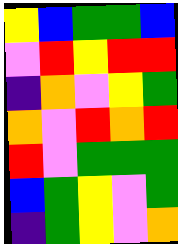[["yellow", "blue", "green", "green", "blue"], ["violet", "red", "yellow", "red", "red"], ["indigo", "orange", "violet", "yellow", "green"], ["orange", "violet", "red", "orange", "red"], ["red", "violet", "green", "green", "green"], ["blue", "green", "yellow", "violet", "green"], ["indigo", "green", "yellow", "violet", "orange"]]